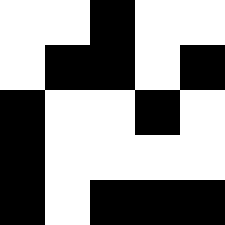[["white", "white", "black", "white", "white"], ["white", "black", "black", "white", "black"], ["black", "white", "white", "black", "white"], ["black", "white", "white", "white", "white"], ["black", "white", "black", "black", "black"]]